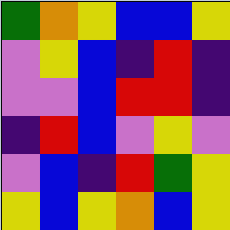[["green", "orange", "yellow", "blue", "blue", "yellow"], ["violet", "yellow", "blue", "indigo", "red", "indigo"], ["violet", "violet", "blue", "red", "red", "indigo"], ["indigo", "red", "blue", "violet", "yellow", "violet"], ["violet", "blue", "indigo", "red", "green", "yellow"], ["yellow", "blue", "yellow", "orange", "blue", "yellow"]]